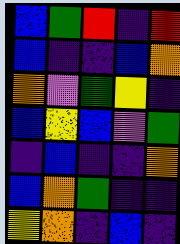[["blue", "green", "red", "indigo", "red"], ["blue", "indigo", "indigo", "blue", "orange"], ["orange", "violet", "green", "yellow", "indigo"], ["blue", "yellow", "blue", "violet", "green"], ["indigo", "blue", "indigo", "indigo", "orange"], ["blue", "orange", "green", "indigo", "indigo"], ["yellow", "orange", "indigo", "blue", "indigo"]]